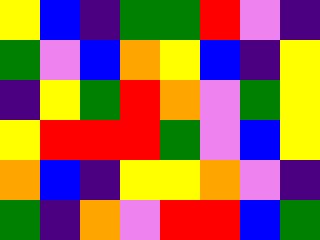[["yellow", "blue", "indigo", "green", "green", "red", "violet", "indigo"], ["green", "violet", "blue", "orange", "yellow", "blue", "indigo", "yellow"], ["indigo", "yellow", "green", "red", "orange", "violet", "green", "yellow"], ["yellow", "red", "red", "red", "green", "violet", "blue", "yellow"], ["orange", "blue", "indigo", "yellow", "yellow", "orange", "violet", "indigo"], ["green", "indigo", "orange", "violet", "red", "red", "blue", "green"]]